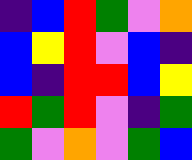[["indigo", "blue", "red", "green", "violet", "orange"], ["blue", "yellow", "red", "violet", "blue", "indigo"], ["blue", "indigo", "red", "red", "blue", "yellow"], ["red", "green", "red", "violet", "indigo", "green"], ["green", "violet", "orange", "violet", "green", "blue"]]